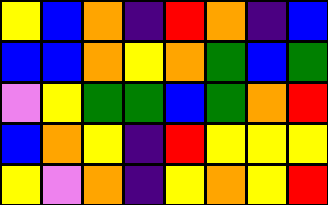[["yellow", "blue", "orange", "indigo", "red", "orange", "indigo", "blue"], ["blue", "blue", "orange", "yellow", "orange", "green", "blue", "green"], ["violet", "yellow", "green", "green", "blue", "green", "orange", "red"], ["blue", "orange", "yellow", "indigo", "red", "yellow", "yellow", "yellow"], ["yellow", "violet", "orange", "indigo", "yellow", "orange", "yellow", "red"]]